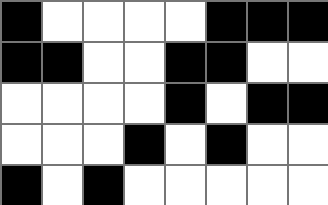[["black", "white", "white", "white", "white", "black", "black", "black"], ["black", "black", "white", "white", "black", "black", "white", "white"], ["white", "white", "white", "white", "black", "white", "black", "black"], ["white", "white", "white", "black", "white", "black", "white", "white"], ["black", "white", "black", "white", "white", "white", "white", "white"]]